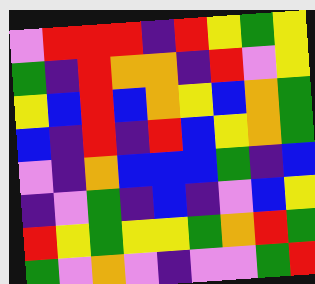[["violet", "red", "red", "red", "indigo", "red", "yellow", "green", "yellow"], ["green", "indigo", "red", "orange", "orange", "indigo", "red", "violet", "yellow"], ["yellow", "blue", "red", "blue", "orange", "yellow", "blue", "orange", "green"], ["blue", "indigo", "red", "indigo", "red", "blue", "yellow", "orange", "green"], ["violet", "indigo", "orange", "blue", "blue", "blue", "green", "indigo", "blue"], ["indigo", "violet", "green", "indigo", "blue", "indigo", "violet", "blue", "yellow"], ["red", "yellow", "green", "yellow", "yellow", "green", "orange", "red", "green"], ["green", "violet", "orange", "violet", "indigo", "violet", "violet", "green", "red"]]